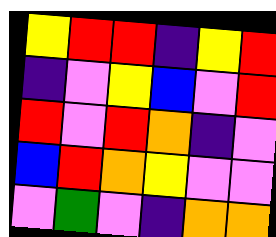[["yellow", "red", "red", "indigo", "yellow", "red"], ["indigo", "violet", "yellow", "blue", "violet", "red"], ["red", "violet", "red", "orange", "indigo", "violet"], ["blue", "red", "orange", "yellow", "violet", "violet"], ["violet", "green", "violet", "indigo", "orange", "orange"]]